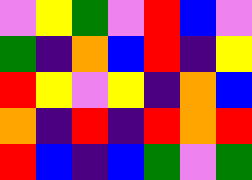[["violet", "yellow", "green", "violet", "red", "blue", "violet"], ["green", "indigo", "orange", "blue", "red", "indigo", "yellow"], ["red", "yellow", "violet", "yellow", "indigo", "orange", "blue"], ["orange", "indigo", "red", "indigo", "red", "orange", "red"], ["red", "blue", "indigo", "blue", "green", "violet", "green"]]